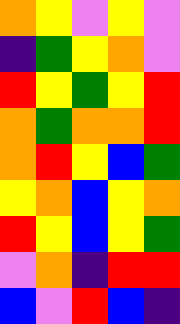[["orange", "yellow", "violet", "yellow", "violet"], ["indigo", "green", "yellow", "orange", "violet"], ["red", "yellow", "green", "yellow", "red"], ["orange", "green", "orange", "orange", "red"], ["orange", "red", "yellow", "blue", "green"], ["yellow", "orange", "blue", "yellow", "orange"], ["red", "yellow", "blue", "yellow", "green"], ["violet", "orange", "indigo", "red", "red"], ["blue", "violet", "red", "blue", "indigo"]]